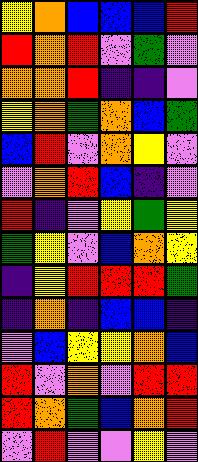[["yellow", "orange", "blue", "blue", "blue", "red"], ["red", "orange", "red", "violet", "green", "violet"], ["orange", "orange", "red", "indigo", "indigo", "violet"], ["yellow", "orange", "green", "orange", "blue", "green"], ["blue", "red", "violet", "orange", "yellow", "violet"], ["violet", "orange", "red", "blue", "indigo", "violet"], ["red", "indigo", "violet", "yellow", "green", "yellow"], ["green", "yellow", "violet", "blue", "orange", "yellow"], ["indigo", "yellow", "red", "red", "red", "green"], ["indigo", "orange", "indigo", "blue", "blue", "indigo"], ["violet", "blue", "yellow", "yellow", "orange", "blue"], ["red", "violet", "orange", "violet", "red", "red"], ["red", "orange", "green", "blue", "orange", "red"], ["violet", "red", "violet", "violet", "yellow", "violet"]]